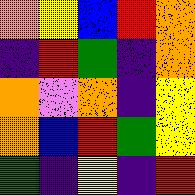[["orange", "yellow", "blue", "red", "orange"], ["indigo", "red", "green", "indigo", "orange"], ["orange", "violet", "orange", "indigo", "yellow"], ["orange", "blue", "red", "green", "yellow"], ["green", "indigo", "yellow", "indigo", "red"]]